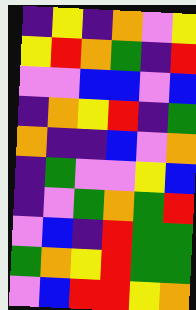[["indigo", "yellow", "indigo", "orange", "violet", "yellow"], ["yellow", "red", "orange", "green", "indigo", "red"], ["violet", "violet", "blue", "blue", "violet", "blue"], ["indigo", "orange", "yellow", "red", "indigo", "green"], ["orange", "indigo", "indigo", "blue", "violet", "orange"], ["indigo", "green", "violet", "violet", "yellow", "blue"], ["indigo", "violet", "green", "orange", "green", "red"], ["violet", "blue", "indigo", "red", "green", "green"], ["green", "orange", "yellow", "red", "green", "green"], ["violet", "blue", "red", "red", "yellow", "orange"]]